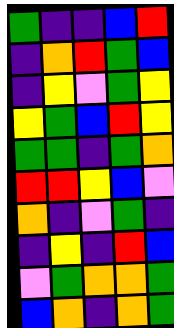[["green", "indigo", "indigo", "blue", "red"], ["indigo", "orange", "red", "green", "blue"], ["indigo", "yellow", "violet", "green", "yellow"], ["yellow", "green", "blue", "red", "yellow"], ["green", "green", "indigo", "green", "orange"], ["red", "red", "yellow", "blue", "violet"], ["orange", "indigo", "violet", "green", "indigo"], ["indigo", "yellow", "indigo", "red", "blue"], ["violet", "green", "orange", "orange", "green"], ["blue", "orange", "indigo", "orange", "green"]]